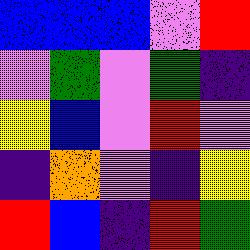[["blue", "blue", "blue", "violet", "red"], ["violet", "green", "violet", "green", "indigo"], ["yellow", "blue", "violet", "red", "violet"], ["indigo", "orange", "violet", "indigo", "yellow"], ["red", "blue", "indigo", "red", "green"]]